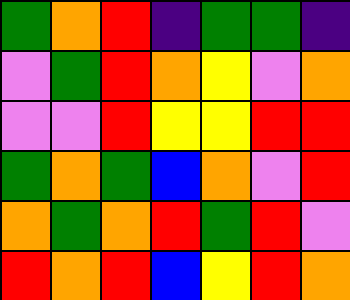[["green", "orange", "red", "indigo", "green", "green", "indigo"], ["violet", "green", "red", "orange", "yellow", "violet", "orange"], ["violet", "violet", "red", "yellow", "yellow", "red", "red"], ["green", "orange", "green", "blue", "orange", "violet", "red"], ["orange", "green", "orange", "red", "green", "red", "violet"], ["red", "orange", "red", "blue", "yellow", "red", "orange"]]